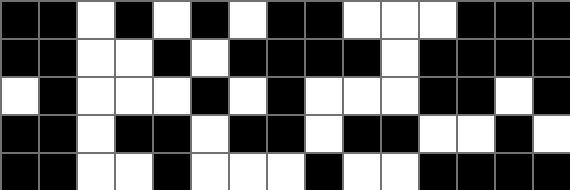[["black", "black", "white", "black", "white", "black", "white", "black", "black", "white", "white", "white", "black", "black", "black"], ["black", "black", "white", "white", "black", "white", "black", "black", "black", "black", "white", "black", "black", "black", "black"], ["white", "black", "white", "white", "white", "black", "white", "black", "white", "white", "white", "black", "black", "white", "black"], ["black", "black", "white", "black", "black", "white", "black", "black", "white", "black", "black", "white", "white", "black", "white"], ["black", "black", "white", "white", "black", "white", "white", "white", "black", "white", "white", "black", "black", "black", "black"]]